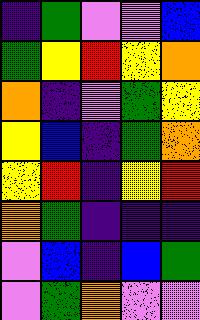[["indigo", "green", "violet", "violet", "blue"], ["green", "yellow", "red", "yellow", "orange"], ["orange", "indigo", "violet", "green", "yellow"], ["yellow", "blue", "indigo", "green", "orange"], ["yellow", "red", "indigo", "yellow", "red"], ["orange", "green", "indigo", "indigo", "indigo"], ["violet", "blue", "indigo", "blue", "green"], ["violet", "green", "orange", "violet", "violet"]]